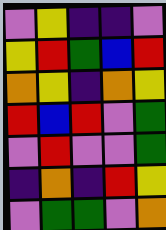[["violet", "yellow", "indigo", "indigo", "violet"], ["yellow", "red", "green", "blue", "red"], ["orange", "yellow", "indigo", "orange", "yellow"], ["red", "blue", "red", "violet", "green"], ["violet", "red", "violet", "violet", "green"], ["indigo", "orange", "indigo", "red", "yellow"], ["violet", "green", "green", "violet", "orange"]]